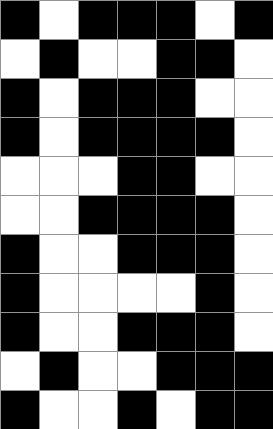[["black", "white", "black", "black", "black", "white", "black"], ["white", "black", "white", "white", "black", "black", "white"], ["black", "white", "black", "black", "black", "white", "white"], ["black", "white", "black", "black", "black", "black", "white"], ["white", "white", "white", "black", "black", "white", "white"], ["white", "white", "black", "black", "black", "black", "white"], ["black", "white", "white", "black", "black", "black", "white"], ["black", "white", "white", "white", "white", "black", "white"], ["black", "white", "white", "black", "black", "black", "white"], ["white", "black", "white", "white", "black", "black", "black"], ["black", "white", "white", "black", "white", "black", "black"]]